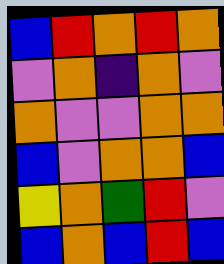[["blue", "red", "orange", "red", "orange"], ["violet", "orange", "indigo", "orange", "violet"], ["orange", "violet", "violet", "orange", "orange"], ["blue", "violet", "orange", "orange", "blue"], ["yellow", "orange", "green", "red", "violet"], ["blue", "orange", "blue", "red", "blue"]]